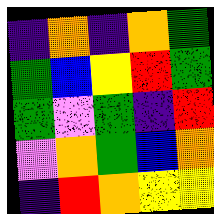[["indigo", "orange", "indigo", "orange", "green"], ["green", "blue", "yellow", "red", "green"], ["green", "violet", "green", "indigo", "red"], ["violet", "orange", "green", "blue", "orange"], ["indigo", "red", "orange", "yellow", "yellow"]]